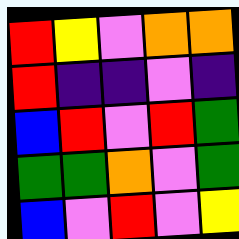[["red", "yellow", "violet", "orange", "orange"], ["red", "indigo", "indigo", "violet", "indigo"], ["blue", "red", "violet", "red", "green"], ["green", "green", "orange", "violet", "green"], ["blue", "violet", "red", "violet", "yellow"]]